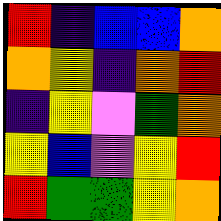[["red", "indigo", "blue", "blue", "orange"], ["orange", "yellow", "indigo", "orange", "red"], ["indigo", "yellow", "violet", "green", "orange"], ["yellow", "blue", "violet", "yellow", "red"], ["red", "green", "green", "yellow", "orange"]]